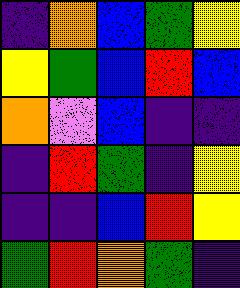[["indigo", "orange", "blue", "green", "yellow"], ["yellow", "green", "blue", "red", "blue"], ["orange", "violet", "blue", "indigo", "indigo"], ["indigo", "red", "green", "indigo", "yellow"], ["indigo", "indigo", "blue", "red", "yellow"], ["green", "red", "orange", "green", "indigo"]]